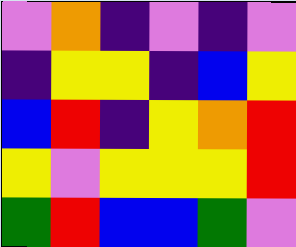[["violet", "orange", "indigo", "violet", "indigo", "violet"], ["indigo", "yellow", "yellow", "indigo", "blue", "yellow"], ["blue", "red", "indigo", "yellow", "orange", "red"], ["yellow", "violet", "yellow", "yellow", "yellow", "red"], ["green", "red", "blue", "blue", "green", "violet"]]